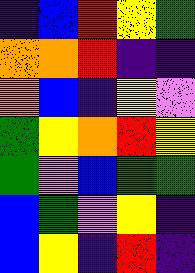[["indigo", "blue", "red", "yellow", "green"], ["orange", "orange", "red", "indigo", "indigo"], ["orange", "blue", "indigo", "yellow", "violet"], ["green", "yellow", "orange", "red", "yellow"], ["green", "violet", "blue", "green", "green"], ["blue", "green", "violet", "yellow", "indigo"], ["blue", "yellow", "indigo", "red", "indigo"]]